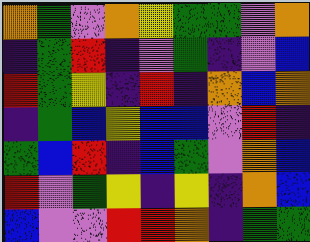[["orange", "green", "violet", "orange", "yellow", "green", "green", "violet", "orange"], ["indigo", "green", "red", "indigo", "violet", "green", "indigo", "violet", "blue"], ["red", "green", "yellow", "indigo", "red", "indigo", "orange", "blue", "orange"], ["indigo", "green", "blue", "yellow", "blue", "blue", "violet", "red", "indigo"], ["green", "blue", "red", "indigo", "blue", "green", "violet", "orange", "blue"], ["red", "violet", "green", "yellow", "indigo", "yellow", "indigo", "orange", "blue"], ["blue", "violet", "violet", "red", "red", "orange", "indigo", "green", "green"]]